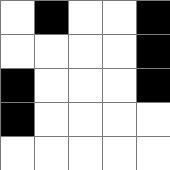[["white", "black", "white", "white", "black"], ["white", "white", "white", "white", "black"], ["black", "white", "white", "white", "black"], ["black", "white", "white", "white", "white"], ["white", "white", "white", "white", "white"]]